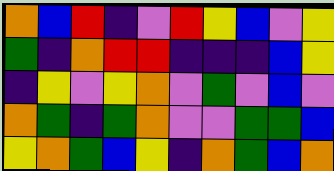[["orange", "blue", "red", "indigo", "violet", "red", "yellow", "blue", "violet", "yellow"], ["green", "indigo", "orange", "red", "red", "indigo", "indigo", "indigo", "blue", "yellow"], ["indigo", "yellow", "violet", "yellow", "orange", "violet", "green", "violet", "blue", "violet"], ["orange", "green", "indigo", "green", "orange", "violet", "violet", "green", "green", "blue"], ["yellow", "orange", "green", "blue", "yellow", "indigo", "orange", "green", "blue", "orange"]]